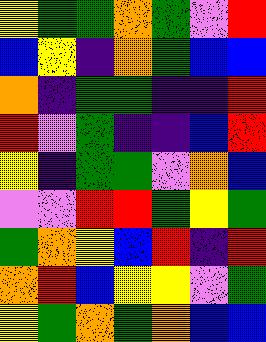[["yellow", "green", "green", "orange", "green", "violet", "red"], ["blue", "yellow", "indigo", "orange", "green", "blue", "blue"], ["orange", "indigo", "green", "green", "indigo", "indigo", "red"], ["red", "violet", "green", "indigo", "indigo", "blue", "red"], ["yellow", "indigo", "green", "green", "violet", "orange", "blue"], ["violet", "violet", "red", "red", "green", "yellow", "green"], ["green", "orange", "yellow", "blue", "red", "indigo", "red"], ["orange", "red", "blue", "yellow", "yellow", "violet", "green"], ["yellow", "green", "orange", "green", "orange", "blue", "blue"]]